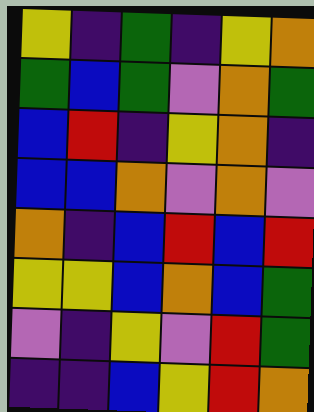[["yellow", "indigo", "green", "indigo", "yellow", "orange"], ["green", "blue", "green", "violet", "orange", "green"], ["blue", "red", "indigo", "yellow", "orange", "indigo"], ["blue", "blue", "orange", "violet", "orange", "violet"], ["orange", "indigo", "blue", "red", "blue", "red"], ["yellow", "yellow", "blue", "orange", "blue", "green"], ["violet", "indigo", "yellow", "violet", "red", "green"], ["indigo", "indigo", "blue", "yellow", "red", "orange"]]